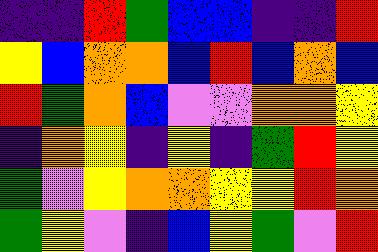[["indigo", "indigo", "red", "green", "blue", "blue", "indigo", "indigo", "red"], ["yellow", "blue", "orange", "orange", "blue", "red", "blue", "orange", "blue"], ["red", "green", "orange", "blue", "violet", "violet", "orange", "orange", "yellow"], ["indigo", "orange", "yellow", "indigo", "yellow", "indigo", "green", "red", "yellow"], ["green", "violet", "yellow", "orange", "orange", "yellow", "yellow", "red", "orange"], ["green", "yellow", "violet", "indigo", "blue", "yellow", "green", "violet", "red"]]